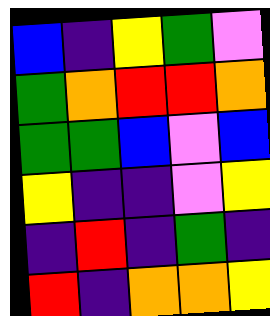[["blue", "indigo", "yellow", "green", "violet"], ["green", "orange", "red", "red", "orange"], ["green", "green", "blue", "violet", "blue"], ["yellow", "indigo", "indigo", "violet", "yellow"], ["indigo", "red", "indigo", "green", "indigo"], ["red", "indigo", "orange", "orange", "yellow"]]